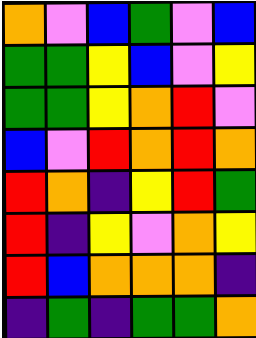[["orange", "violet", "blue", "green", "violet", "blue"], ["green", "green", "yellow", "blue", "violet", "yellow"], ["green", "green", "yellow", "orange", "red", "violet"], ["blue", "violet", "red", "orange", "red", "orange"], ["red", "orange", "indigo", "yellow", "red", "green"], ["red", "indigo", "yellow", "violet", "orange", "yellow"], ["red", "blue", "orange", "orange", "orange", "indigo"], ["indigo", "green", "indigo", "green", "green", "orange"]]